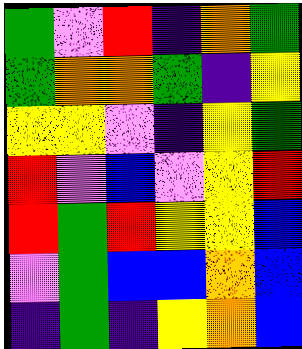[["green", "violet", "red", "indigo", "orange", "green"], ["green", "orange", "orange", "green", "indigo", "yellow"], ["yellow", "yellow", "violet", "indigo", "yellow", "green"], ["red", "violet", "blue", "violet", "yellow", "red"], ["red", "green", "red", "yellow", "yellow", "blue"], ["violet", "green", "blue", "blue", "orange", "blue"], ["indigo", "green", "indigo", "yellow", "orange", "blue"]]